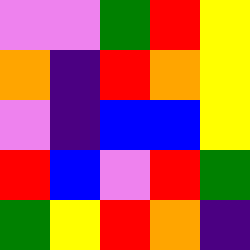[["violet", "violet", "green", "red", "yellow"], ["orange", "indigo", "red", "orange", "yellow"], ["violet", "indigo", "blue", "blue", "yellow"], ["red", "blue", "violet", "red", "green"], ["green", "yellow", "red", "orange", "indigo"]]